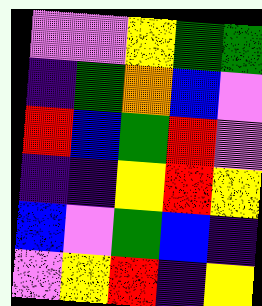[["violet", "violet", "yellow", "green", "green"], ["indigo", "green", "orange", "blue", "violet"], ["red", "blue", "green", "red", "violet"], ["indigo", "indigo", "yellow", "red", "yellow"], ["blue", "violet", "green", "blue", "indigo"], ["violet", "yellow", "red", "indigo", "yellow"]]